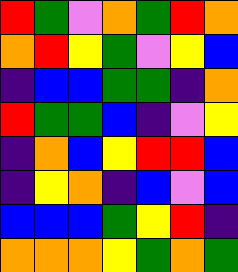[["red", "green", "violet", "orange", "green", "red", "orange"], ["orange", "red", "yellow", "green", "violet", "yellow", "blue"], ["indigo", "blue", "blue", "green", "green", "indigo", "orange"], ["red", "green", "green", "blue", "indigo", "violet", "yellow"], ["indigo", "orange", "blue", "yellow", "red", "red", "blue"], ["indigo", "yellow", "orange", "indigo", "blue", "violet", "blue"], ["blue", "blue", "blue", "green", "yellow", "red", "indigo"], ["orange", "orange", "orange", "yellow", "green", "orange", "green"]]